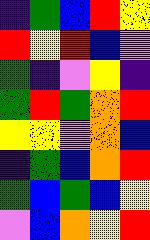[["indigo", "green", "blue", "red", "yellow"], ["red", "yellow", "red", "blue", "violet"], ["green", "indigo", "violet", "yellow", "indigo"], ["green", "red", "green", "orange", "red"], ["yellow", "yellow", "violet", "orange", "blue"], ["indigo", "green", "blue", "orange", "red"], ["green", "blue", "green", "blue", "yellow"], ["violet", "blue", "orange", "yellow", "red"]]